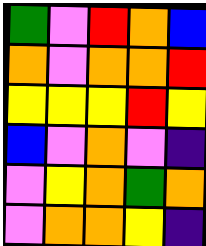[["green", "violet", "red", "orange", "blue"], ["orange", "violet", "orange", "orange", "red"], ["yellow", "yellow", "yellow", "red", "yellow"], ["blue", "violet", "orange", "violet", "indigo"], ["violet", "yellow", "orange", "green", "orange"], ["violet", "orange", "orange", "yellow", "indigo"]]